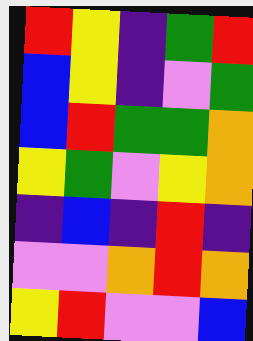[["red", "yellow", "indigo", "green", "red"], ["blue", "yellow", "indigo", "violet", "green"], ["blue", "red", "green", "green", "orange"], ["yellow", "green", "violet", "yellow", "orange"], ["indigo", "blue", "indigo", "red", "indigo"], ["violet", "violet", "orange", "red", "orange"], ["yellow", "red", "violet", "violet", "blue"]]